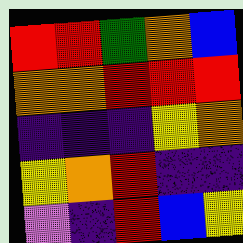[["red", "red", "green", "orange", "blue"], ["orange", "orange", "red", "red", "red"], ["indigo", "indigo", "indigo", "yellow", "orange"], ["yellow", "orange", "red", "indigo", "indigo"], ["violet", "indigo", "red", "blue", "yellow"]]